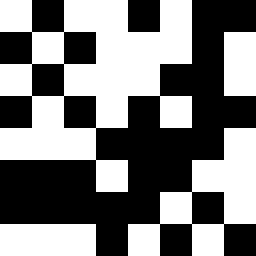[["white", "black", "white", "white", "black", "white", "black", "black"], ["black", "white", "black", "white", "white", "white", "black", "white"], ["white", "black", "white", "white", "white", "black", "black", "white"], ["black", "white", "black", "white", "black", "white", "black", "black"], ["white", "white", "white", "black", "black", "black", "black", "white"], ["black", "black", "black", "white", "black", "black", "white", "white"], ["black", "black", "black", "black", "black", "white", "black", "white"], ["white", "white", "white", "black", "white", "black", "white", "black"]]